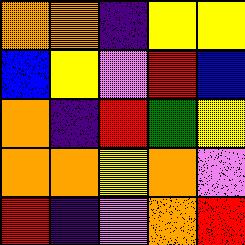[["orange", "orange", "indigo", "yellow", "yellow"], ["blue", "yellow", "violet", "red", "blue"], ["orange", "indigo", "red", "green", "yellow"], ["orange", "orange", "yellow", "orange", "violet"], ["red", "indigo", "violet", "orange", "red"]]